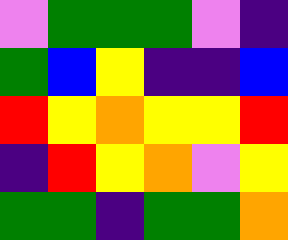[["violet", "green", "green", "green", "violet", "indigo"], ["green", "blue", "yellow", "indigo", "indigo", "blue"], ["red", "yellow", "orange", "yellow", "yellow", "red"], ["indigo", "red", "yellow", "orange", "violet", "yellow"], ["green", "green", "indigo", "green", "green", "orange"]]